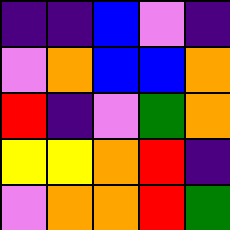[["indigo", "indigo", "blue", "violet", "indigo"], ["violet", "orange", "blue", "blue", "orange"], ["red", "indigo", "violet", "green", "orange"], ["yellow", "yellow", "orange", "red", "indigo"], ["violet", "orange", "orange", "red", "green"]]